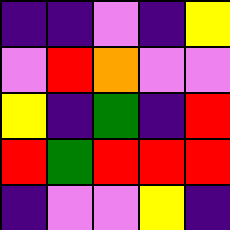[["indigo", "indigo", "violet", "indigo", "yellow"], ["violet", "red", "orange", "violet", "violet"], ["yellow", "indigo", "green", "indigo", "red"], ["red", "green", "red", "red", "red"], ["indigo", "violet", "violet", "yellow", "indigo"]]